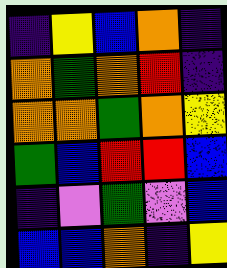[["indigo", "yellow", "blue", "orange", "indigo"], ["orange", "green", "orange", "red", "indigo"], ["orange", "orange", "green", "orange", "yellow"], ["green", "blue", "red", "red", "blue"], ["indigo", "violet", "green", "violet", "blue"], ["blue", "blue", "orange", "indigo", "yellow"]]